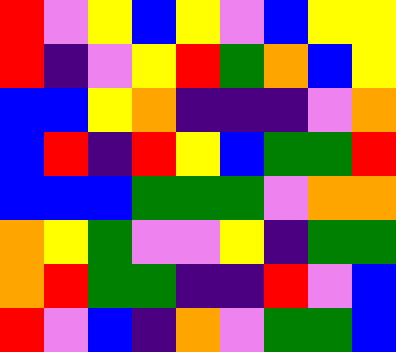[["red", "violet", "yellow", "blue", "yellow", "violet", "blue", "yellow", "yellow"], ["red", "indigo", "violet", "yellow", "red", "green", "orange", "blue", "yellow"], ["blue", "blue", "yellow", "orange", "indigo", "indigo", "indigo", "violet", "orange"], ["blue", "red", "indigo", "red", "yellow", "blue", "green", "green", "red"], ["blue", "blue", "blue", "green", "green", "green", "violet", "orange", "orange"], ["orange", "yellow", "green", "violet", "violet", "yellow", "indigo", "green", "green"], ["orange", "red", "green", "green", "indigo", "indigo", "red", "violet", "blue"], ["red", "violet", "blue", "indigo", "orange", "violet", "green", "green", "blue"]]